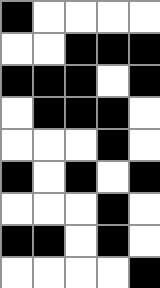[["black", "white", "white", "white", "white"], ["white", "white", "black", "black", "black"], ["black", "black", "black", "white", "black"], ["white", "black", "black", "black", "white"], ["white", "white", "white", "black", "white"], ["black", "white", "black", "white", "black"], ["white", "white", "white", "black", "white"], ["black", "black", "white", "black", "white"], ["white", "white", "white", "white", "black"]]